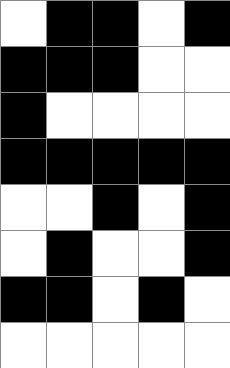[["white", "black", "black", "white", "black"], ["black", "black", "black", "white", "white"], ["black", "white", "white", "white", "white"], ["black", "black", "black", "black", "black"], ["white", "white", "black", "white", "black"], ["white", "black", "white", "white", "black"], ["black", "black", "white", "black", "white"], ["white", "white", "white", "white", "white"]]